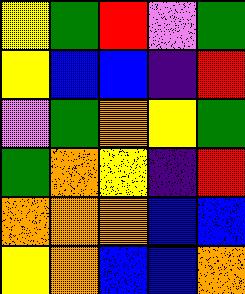[["yellow", "green", "red", "violet", "green"], ["yellow", "blue", "blue", "indigo", "red"], ["violet", "green", "orange", "yellow", "green"], ["green", "orange", "yellow", "indigo", "red"], ["orange", "orange", "orange", "blue", "blue"], ["yellow", "orange", "blue", "blue", "orange"]]